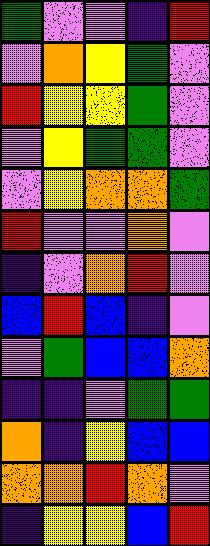[["green", "violet", "violet", "indigo", "red"], ["violet", "orange", "yellow", "green", "violet"], ["red", "yellow", "yellow", "green", "violet"], ["violet", "yellow", "green", "green", "violet"], ["violet", "yellow", "orange", "orange", "green"], ["red", "violet", "violet", "orange", "violet"], ["indigo", "violet", "orange", "red", "violet"], ["blue", "red", "blue", "indigo", "violet"], ["violet", "green", "blue", "blue", "orange"], ["indigo", "indigo", "violet", "green", "green"], ["orange", "indigo", "yellow", "blue", "blue"], ["orange", "orange", "red", "orange", "violet"], ["indigo", "yellow", "yellow", "blue", "red"]]